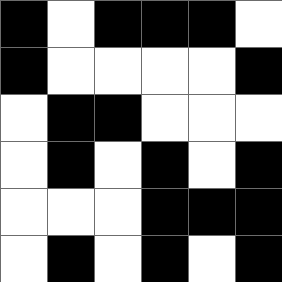[["black", "white", "black", "black", "black", "white"], ["black", "white", "white", "white", "white", "black"], ["white", "black", "black", "white", "white", "white"], ["white", "black", "white", "black", "white", "black"], ["white", "white", "white", "black", "black", "black"], ["white", "black", "white", "black", "white", "black"]]